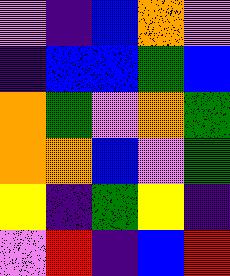[["violet", "indigo", "blue", "orange", "violet"], ["indigo", "blue", "blue", "green", "blue"], ["orange", "green", "violet", "orange", "green"], ["orange", "orange", "blue", "violet", "green"], ["yellow", "indigo", "green", "yellow", "indigo"], ["violet", "red", "indigo", "blue", "red"]]